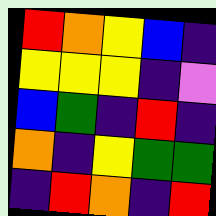[["red", "orange", "yellow", "blue", "indigo"], ["yellow", "yellow", "yellow", "indigo", "violet"], ["blue", "green", "indigo", "red", "indigo"], ["orange", "indigo", "yellow", "green", "green"], ["indigo", "red", "orange", "indigo", "red"]]